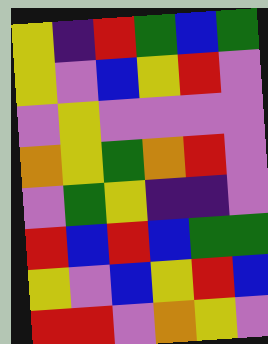[["yellow", "indigo", "red", "green", "blue", "green"], ["yellow", "violet", "blue", "yellow", "red", "violet"], ["violet", "yellow", "violet", "violet", "violet", "violet"], ["orange", "yellow", "green", "orange", "red", "violet"], ["violet", "green", "yellow", "indigo", "indigo", "violet"], ["red", "blue", "red", "blue", "green", "green"], ["yellow", "violet", "blue", "yellow", "red", "blue"], ["red", "red", "violet", "orange", "yellow", "violet"]]